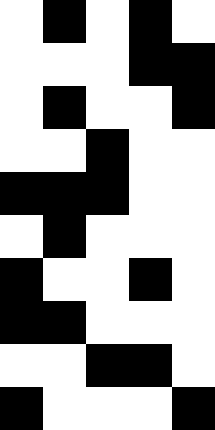[["white", "black", "white", "black", "white"], ["white", "white", "white", "black", "black"], ["white", "black", "white", "white", "black"], ["white", "white", "black", "white", "white"], ["black", "black", "black", "white", "white"], ["white", "black", "white", "white", "white"], ["black", "white", "white", "black", "white"], ["black", "black", "white", "white", "white"], ["white", "white", "black", "black", "white"], ["black", "white", "white", "white", "black"]]